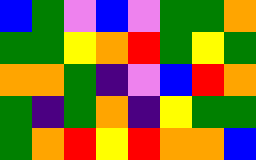[["blue", "green", "violet", "blue", "violet", "green", "green", "orange"], ["green", "green", "yellow", "orange", "red", "green", "yellow", "green"], ["orange", "orange", "green", "indigo", "violet", "blue", "red", "orange"], ["green", "indigo", "green", "orange", "indigo", "yellow", "green", "green"], ["green", "orange", "red", "yellow", "red", "orange", "orange", "blue"]]